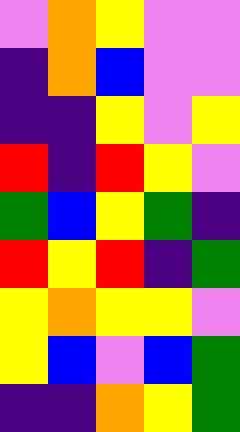[["violet", "orange", "yellow", "violet", "violet"], ["indigo", "orange", "blue", "violet", "violet"], ["indigo", "indigo", "yellow", "violet", "yellow"], ["red", "indigo", "red", "yellow", "violet"], ["green", "blue", "yellow", "green", "indigo"], ["red", "yellow", "red", "indigo", "green"], ["yellow", "orange", "yellow", "yellow", "violet"], ["yellow", "blue", "violet", "blue", "green"], ["indigo", "indigo", "orange", "yellow", "green"]]